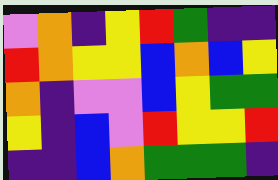[["violet", "orange", "indigo", "yellow", "red", "green", "indigo", "indigo"], ["red", "orange", "yellow", "yellow", "blue", "orange", "blue", "yellow"], ["orange", "indigo", "violet", "violet", "blue", "yellow", "green", "green"], ["yellow", "indigo", "blue", "violet", "red", "yellow", "yellow", "red"], ["indigo", "indigo", "blue", "orange", "green", "green", "green", "indigo"]]